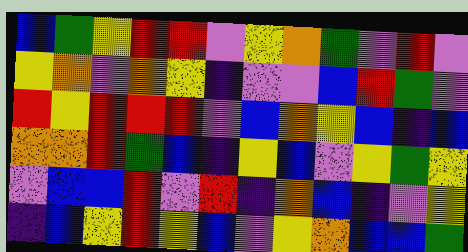[["blue", "green", "yellow", "red", "red", "violet", "yellow", "orange", "green", "violet", "red", "violet"], ["yellow", "orange", "violet", "orange", "yellow", "indigo", "violet", "violet", "blue", "red", "green", "violet"], ["red", "yellow", "red", "red", "red", "violet", "blue", "orange", "yellow", "blue", "indigo", "blue"], ["orange", "orange", "red", "green", "blue", "indigo", "yellow", "blue", "violet", "yellow", "green", "yellow"], ["violet", "blue", "blue", "red", "violet", "red", "indigo", "orange", "blue", "indigo", "violet", "yellow"], ["indigo", "blue", "yellow", "red", "yellow", "blue", "violet", "yellow", "orange", "blue", "blue", "green"]]